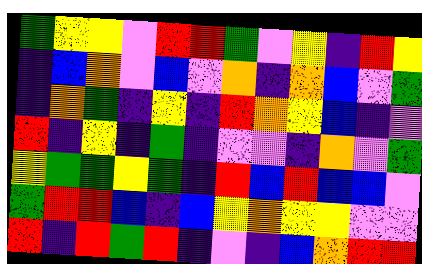[["green", "yellow", "yellow", "violet", "red", "red", "green", "violet", "yellow", "indigo", "red", "yellow"], ["indigo", "blue", "orange", "violet", "blue", "violet", "orange", "indigo", "orange", "blue", "violet", "green"], ["indigo", "orange", "green", "indigo", "yellow", "indigo", "red", "orange", "yellow", "blue", "indigo", "violet"], ["red", "indigo", "yellow", "indigo", "green", "indigo", "violet", "violet", "indigo", "orange", "violet", "green"], ["yellow", "green", "green", "yellow", "green", "indigo", "red", "blue", "red", "blue", "blue", "violet"], ["green", "red", "red", "blue", "indigo", "blue", "yellow", "orange", "yellow", "yellow", "violet", "violet"], ["red", "indigo", "red", "green", "red", "indigo", "violet", "indigo", "blue", "orange", "red", "red"]]